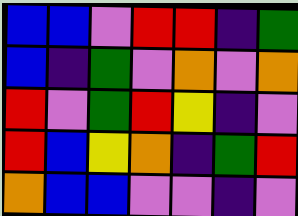[["blue", "blue", "violet", "red", "red", "indigo", "green"], ["blue", "indigo", "green", "violet", "orange", "violet", "orange"], ["red", "violet", "green", "red", "yellow", "indigo", "violet"], ["red", "blue", "yellow", "orange", "indigo", "green", "red"], ["orange", "blue", "blue", "violet", "violet", "indigo", "violet"]]